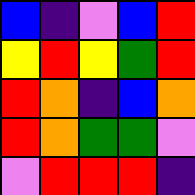[["blue", "indigo", "violet", "blue", "red"], ["yellow", "red", "yellow", "green", "red"], ["red", "orange", "indigo", "blue", "orange"], ["red", "orange", "green", "green", "violet"], ["violet", "red", "red", "red", "indigo"]]